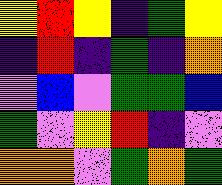[["yellow", "red", "yellow", "indigo", "green", "yellow"], ["indigo", "red", "indigo", "green", "indigo", "orange"], ["violet", "blue", "violet", "green", "green", "blue"], ["green", "violet", "yellow", "red", "indigo", "violet"], ["orange", "orange", "violet", "green", "orange", "green"]]